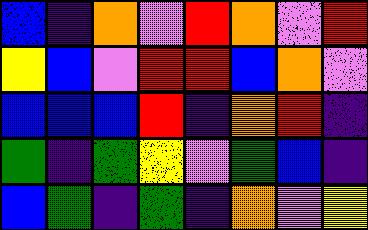[["blue", "indigo", "orange", "violet", "red", "orange", "violet", "red"], ["yellow", "blue", "violet", "red", "red", "blue", "orange", "violet"], ["blue", "blue", "blue", "red", "indigo", "orange", "red", "indigo"], ["green", "indigo", "green", "yellow", "violet", "green", "blue", "indigo"], ["blue", "green", "indigo", "green", "indigo", "orange", "violet", "yellow"]]